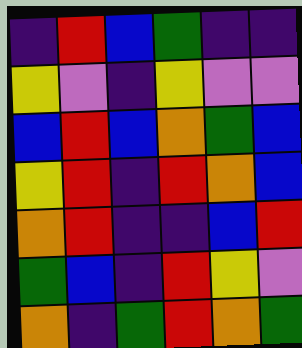[["indigo", "red", "blue", "green", "indigo", "indigo"], ["yellow", "violet", "indigo", "yellow", "violet", "violet"], ["blue", "red", "blue", "orange", "green", "blue"], ["yellow", "red", "indigo", "red", "orange", "blue"], ["orange", "red", "indigo", "indigo", "blue", "red"], ["green", "blue", "indigo", "red", "yellow", "violet"], ["orange", "indigo", "green", "red", "orange", "green"]]